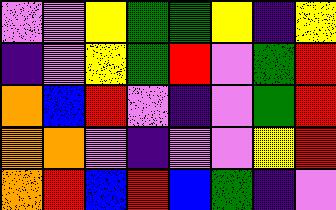[["violet", "violet", "yellow", "green", "green", "yellow", "indigo", "yellow"], ["indigo", "violet", "yellow", "green", "red", "violet", "green", "red"], ["orange", "blue", "red", "violet", "indigo", "violet", "green", "red"], ["orange", "orange", "violet", "indigo", "violet", "violet", "yellow", "red"], ["orange", "red", "blue", "red", "blue", "green", "indigo", "violet"]]